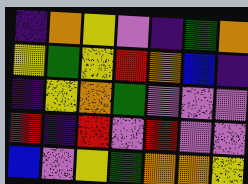[["indigo", "orange", "yellow", "violet", "indigo", "green", "orange"], ["yellow", "green", "yellow", "red", "orange", "blue", "indigo"], ["indigo", "yellow", "orange", "green", "violet", "violet", "violet"], ["red", "indigo", "red", "violet", "red", "violet", "violet"], ["blue", "violet", "yellow", "green", "orange", "orange", "yellow"]]